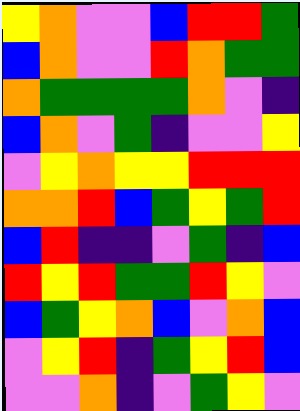[["yellow", "orange", "violet", "violet", "blue", "red", "red", "green"], ["blue", "orange", "violet", "violet", "red", "orange", "green", "green"], ["orange", "green", "green", "green", "green", "orange", "violet", "indigo"], ["blue", "orange", "violet", "green", "indigo", "violet", "violet", "yellow"], ["violet", "yellow", "orange", "yellow", "yellow", "red", "red", "red"], ["orange", "orange", "red", "blue", "green", "yellow", "green", "red"], ["blue", "red", "indigo", "indigo", "violet", "green", "indigo", "blue"], ["red", "yellow", "red", "green", "green", "red", "yellow", "violet"], ["blue", "green", "yellow", "orange", "blue", "violet", "orange", "blue"], ["violet", "yellow", "red", "indigo", "green", "yellow", "red", "blue"], ["violet", "violet", "orange", "indigo", "violet", "green", "yellow", "violet"]]